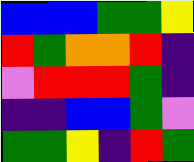[["blue", "blue", "blue", "green", "green", "yellow"], ["red", "green", "orange", "orange", "red", "indigo"], ["violet", "red", "red", "red", "green", "indigo"], ["indigo", "indigo", "blue", "blue", "green", "violet"], ["green", "green", "yellow", "indigo", "red", "green"]]